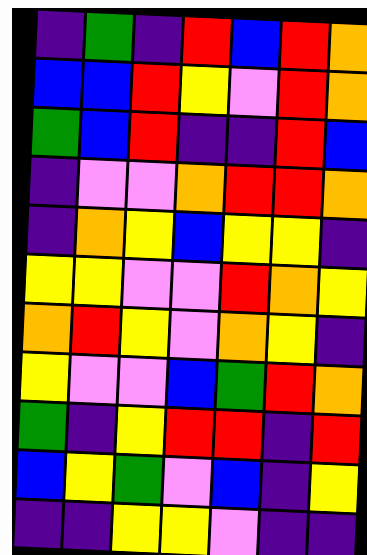[["indigo", "green", "indigo", "red", "blue", "red", "orange"], ["blue", "blue", "red", "yellow", "violet", "red", "orange"], ["green", "blue", "red", "indigo", "indigo", "red", "blue"], ["indigo", "violet", "violet", "orange", "red", "red", "orange"], ["indigo", "orange", "yellow", "blue", "yellow", "yellow", "indigo"], ["yellow", "yellow", "violet", "violet", "red", "orange", "yellow"], ["orange", "red", "yellow", "violet", "orange", "yellow", "indigo"], ["yellow", "violet", "violet", "blue", "green", "red", "orange"], ["green", "indigo", "yellow", "red", "red", "indigo", "red"], ["blue", "yellow", "green", "violet", "blue", "indigo", "yellow"], ["indigo", "indigo", "yellow", "yellow", "violet", "indigo", "indigo"]]